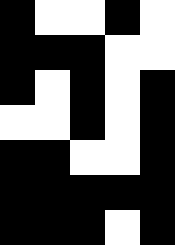[["black", "white", "white", "black", "white"], ["black", "black", "black", "white", "white"], ["black", "white", "black", "white", "black"], ["white", "white", "black", "white", "black"], ["black", "black", "white", "white", "black"], ["black", "black", "black", "black", "black"], ["black", "black", "black", "white", "black"]]